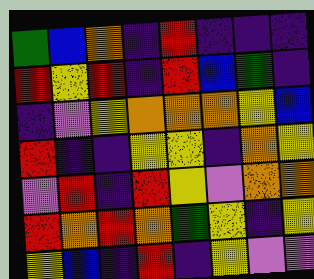[["green", "blue", "orange", "indigo", "red", "indigo", "indigo", "indigo"], ["red", "yellow", "red", "indigo", "red", "blue", "green", "indigo"], ["indigo", "violet", "yellow", "orange", "orange", "orange", "yellow", "blue"], ["red", "indigo", "indigo", "yellow", "yellow", "indigo", "orange", "yellow"], ["violet", "red", "indigo", "red", "yellow", "violet", "orange", "orange"], ["red", "orange", "red", "orange", "green", "yellow", "indigo", "yellow"], ["yellow", "blue", "indigo", "red", "indigo", "yellow", "violet", "violet"]]